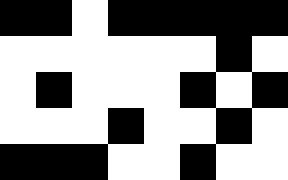[["black", "black", "white", "black", "black", "black", "black", "black"], ["white", "white", "white", "white", "white", "white", "black", "white"], ["white", "black", "white", "white", "white", "black", "white", "black"], ["white", "white", "white", "black", "white", "white", "black", "white"], ["black", "black", "black", "white", "white", "black", "white", "white"]]